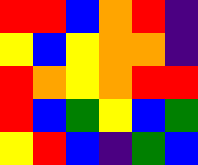[["red", "red", "blue", "orange", "red", "indigo"], ["yellow", "blue", "yellow", "orange", "orange", "indigo"], ["red", "orange", "yellow", "orange", "red", "red"], ["red", "blue", "green", "yellow", "blue", "green"], ["yellow", "red", "blue", "indigo", "green", "blue"]]